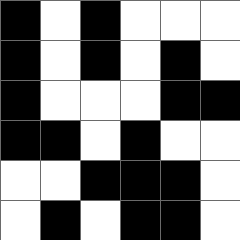[["black", "white", "black", "white", "white", "white"], ["black", "white", "black", "white", "black", "white"], ["black", "white", "white", "white", "black", "black"], ["black", "black", "white", "black", "white", "white"], ["white", "white", "black", "black", "black", "white"], ["white", "black", "white", "black", "black", "white"]]